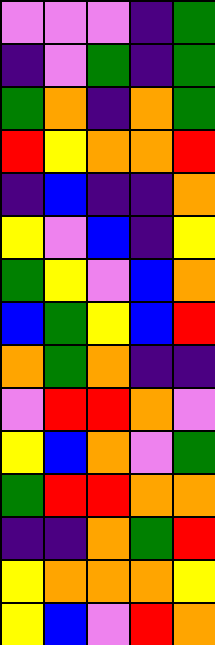[["violet", "violet", "violet", "indigo", "green"], ["indigo", "violet", "green", "indigo", "green"], ["green", "orange", "indigo", "orange", "green"], ["red", "yellow", "orange", "orange", "red"], ["indigo", "blue", "indigo", "indigo", "orange"], ["yellow", "violet", "blue", "indigo", "yellow"], ["green", "yellow", "violet", "blue", "orange"], ["blue", "green", "yellow", "blue", "red"], ["orange", "green", "orange", "indigo", "indigo"], ["violet", "red", "red", "orange", "violet"], ["yellow", "blue", "orange", "violet", "green"], ["green", "red", "red", "orange", "orange"], ["indigo", "indigo", "orange", "green", "red"], ["yellow", "orange", "orange", "orange", "yellow"], ["yellow", "blue", "violet", "red", "orange"]]